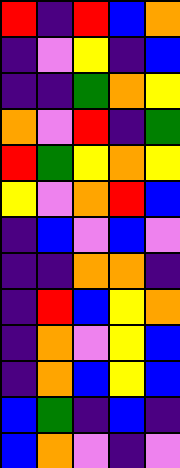[["red", "indigo", "red", "blue", "orange"], ["indigo", "violet", "yellow", "indigo", "blue"], ["indigo", "indigo", "green", "orange", "yellow"], ["orange", "violet", "red", "indigo", "green"], ["red", "green", "yellow", "orange", "yellow"], ["yellow", "violet", "orange", "red", "blue"], ["indigo", "blue", "violet", "blue", "violet"], ["indigo", "indigo", "orange", "orange", "indigo"], ["indigo", "red", "blue", "yellow", "orange"], ["indigo", "orange", "violet", "yellow", "blue"], ["indigo", "orange", "blue", "yellow", "blue"], ["blue", "green", "indigo", "blue", "indigo"], ["blue", "orange", "violet", "indigo", "violet"]]